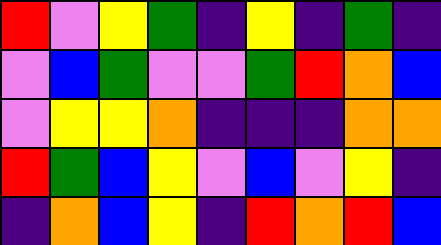[["red", "violet", "yellow", "green", "indigo", "yellow", "indigo", "green", "indigo"], ["violet", "blue", "green", "violet", "violet", "green", "red", "orange", "blue"], ["violet", "yellow", "yellow", "orange", "indigo", "indigo", "indigo", "orange", "orange"], ["red", "green", "blue", "yellow", "violet", "blue", "violet", "yellow", "indigo"], ["indigo", "orange", "blue", "yellow", "indigo", "red", "orange", "red", "blue"]]